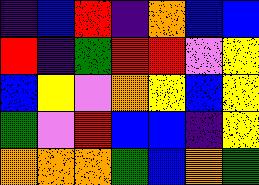[["indigo", "blue", "red", "indigo", "orange", "blue", "blue"], ["red", "indigo", "green", "red", "red", "violet", "yellow"], ["blue", "yellow", "violet", "orange", "yellow", "blue", "yellow"], ["green", "violet", "red", "blue", "blue", "indigo", "yellow"], ["orange", "orange", "orange", "green", "blue", "orange", "green"]]